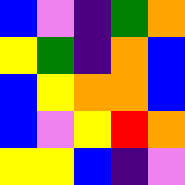[["blue", "violet", "indigo", "green", "orange"], ["yellow", "green", "indigo", "orange", "blue"], ["blue", "yellow", "orange", "orange", "blue"], ["blue", "violet", "yellow", "red", "orange"], ["yellow", "yellow", "blue", "indigo", "violet"]]